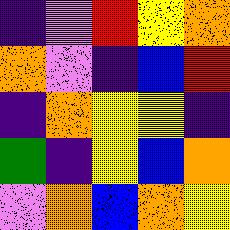[["indigo", "violet", "red", "yellow", "orange"], ["orange", "violet", "indigo", "blue", "red"], ["indigo", "orange", "yellow", "yellow", "indigo"], ["green", "indigo", "yellow", "blue", "orange"], ["violet", "orange", "blue", "orange", "yellow"]]